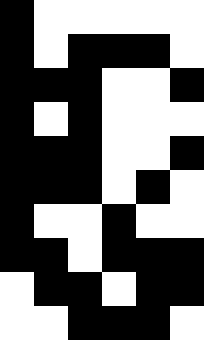[["black", "white", "white", "white", "white", "white"], ["black", "white", "black", "black", "black", "white"], ["black", "black", "black", "white", "white", "black"], ["black", "white", "black", "white", "white", "white"], ["black", "black", "black", "white", "white", "black"], ["black", "black", "black", "white", "black", "white"], ["black", "white", "white", "black", "white", "white"], ["black", "black", "white", "black", "black", "black"], ["white", "black", "black", "white", "black", "black"], ["white", "white", "black", "black", "black", "white"]]